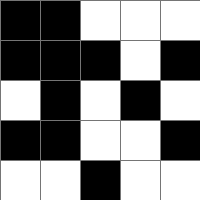[["black", "black", "white", "white", "white"], ["black", "black", "black", "white", "black"], ["white", "black", "white", "black", "white"], ["black", "black", "white", "white", "black"], ["white", "white", "black", "white", "white"]]